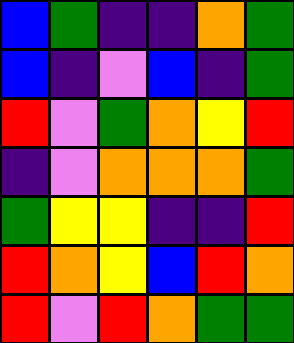[["blue", "green", "indigo", "indigo", "orange", "green"], ["blue", "indigo", "violet", "blue", "indigo", "green"], ["red", "violet", "green", "orange", "yellow", "red"], ["indigo", "violet", "orange", "orange", "orange", "green"], ["green", "yellow", "yellow", "indigo", "indigo", "red"], ["red", "orange", "yellow", "blue", "red", "orange"], ["red", "violet", "red", "orange", "green", "green"]]